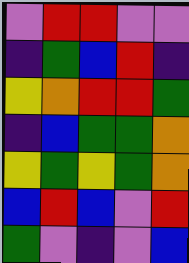[["violet", "red", "red", "violet", "violet"], ["indigo", "green", "blue", "red", "indigo"], ["yellow", "orange", "red", "red", "green"], ["indigo", "blue", "green", "green", "orange"], ["yellow", "green", "yellow", "green", "orange"], ["blue", "red", "blue", "violet", "red"], ["green", "violet", "indigo", "violet", "blue"]]